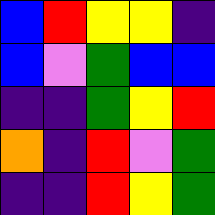[["blue", "red", "yellow", "yellow", "indigo"], ["blue", "violet", "green", "blue", "blue"], ["indigo", "indigo", "green", "yellow", "red"], ["orange", "indigo", "red", "violet", "green"], ["indigo", "indigo", "red", "yellow", "green"]]